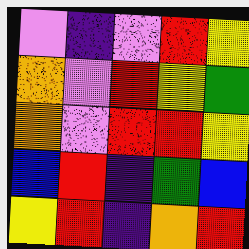[["violet", "indigo", "violet", "red", "yellow"], ["orange", "violet", "red", "yellow", "green"], ["orange", "violet", "red", "red", "yellow"], ["blue", "red", "indigo", "green", "blue"], ["yellow", "red", "indigo", "orange", "red"]]